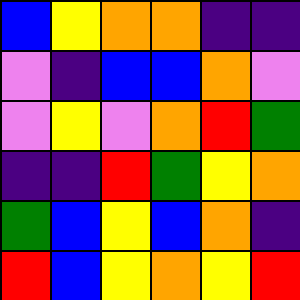[["blue", "yellow", "orange", "orange", "indigo", "indigo"], ["violet", "indigo", "blue", "blue", "orange", "violet"], ["violet", "yellow", "violet", "orange", "red", "green"], ["indigo", "indigo", "red", "green", "yellow", "orange"], ["green", "blue", "yellow", "blue", "orange", "indigo"], ["red", "blue", "yellow", "orange", "yellow", "red"]]